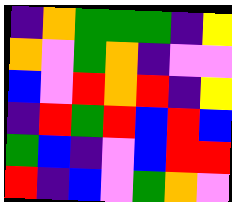[["indigo", "orange", "green", "green", "green", "indigo", "yellow"], ["orange", "violet", "green", "orange", "indigo", "violet", "violet"], ["blue", "violet", "red", "orange", "red", "indigo", "yellow"], ["indigo", "red", "green", "red", "blue", "red", "blue"], ["green", "blue", "indigo", "violet", "blue", "red", "red"], ["red", "indigo", "blue", "violet", "green", "orange", "violet"]]